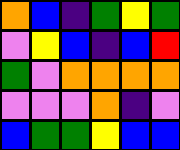[["orange", "blue", "indigo", "green", "yellow", "green"], ["violet", "yellow", "blue", "indigo", "blue", "red"], ["green", "violet", "orange", "orange", "orange", "orange"], ["violet", "violet", "violet", "orange", "indigo", "violet"], ["blue", "green", "green", "yellow", "blue", "blue"]]